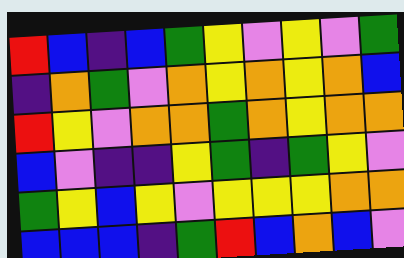[["red", "blue", "indigo", "blue", "green", "yellow", "violet", "yellow", "violet", "green"], ["indigo", "orange", "green", "violet", "orange", "yellow", "orange", "yellow", "orange", "blue"], ["red", "yellow", "violet", "orange", "orange", "green", "orange", "yellow", "orange", "orange"], ["blue", "violet", "indigo", "indigo", "yellow", "green", "indigo", "green", "yellow", "violet"], ["green", "yellow", "blue", "yellow", "violet", "yellow", "yellow", "yellow", "orange", "orange"], ["blue", "blue", "blue", "indigo", "green", "red", "blue", "orange", "blue", "violet"]]